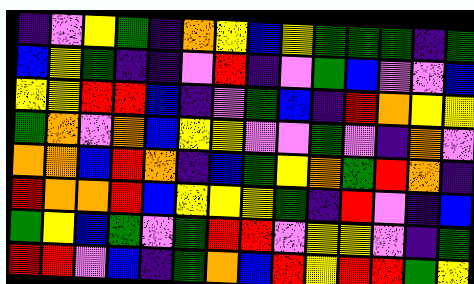[["indigo", "violet", "yellow", "green", "indigo", "orange", "yellow", "blue", "yellow", "green", "green", "green", "indigo", "green"], ["blue", "yellow", "green", "indigo", "indigo", "violet", "red", "indigo", "violet", "green", "blue", "violet", "violet", "blue"], ["yellow", "yellow", "red", "red", "blue", "indigo", "violet", "green", "blue", "indigo", "red", "orange", "yellow", "yellow"], ["green", "orange", "violet", "orange", "blue", "yellow", "yellow", "violet", "violet", "green", "violet", "indigo", "orange", "violet"], ["orange", "orange", "blue", "red", "orange", "indigo", "blue", "green", "yellow", "orange", "green", "red", "orange", "indigo"], ["red", "orange", "orange", "red", "blue", "yellow", "yellow", "yellow", "green", "indigo", "red", "violet", "indigo", "blue"], ["green", "yellow", "blue", "green", "violet", "green", "red", "red", "violet", "yellow", "yellow", "violet", "indigo", "green"], ["red", "red", "violet", "blue", "indigo", "green", "orange", "blue", "red", "yellow", "red", "red", "green", "yellow"]]